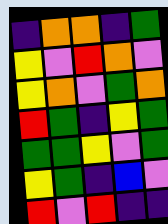[["indigo", "orange", "orange", "indigo", "green"], ["yellow", "violet", "red", "orange", "violet"], ["yellow", "orange", "violet", "green", "orange"], ["red", "green", "indigo", "yellow", "green"], ["green", "green", "yellow", "violet", "green"], ["yellow", "green", "indigo", "blue", "violet"], ["red", "violet", "red", "indigo", "indigo"]]